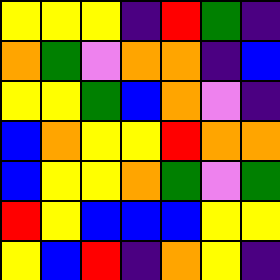[["yellow", "yellow", "yellow", "indigo", "red", "green", "indigo"], ["orange", "green", "violet", "orange", "orange", "indigo", "blue"], ["yellow", "yellow", "green", "blue", "orange", "violet", "indigo"], ["blue", "orange", "yellow", "yellow", "red", "orange", "orange"], ["blue", "yellow", "yellow", "orange", "green", "violet", "green"], ["red", "yellow", "blue", "blue", "blue", "yellow", "yellow"], ["yellow", "blue", "red", "indigo", "orange", "yellow", "indigo"]]